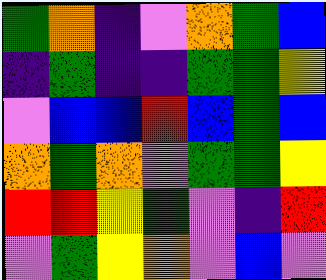[["green", "orange", "indigo", "violet", "orange", "green", "blue"], ["indigo", "green", "indigo", "indigo", "green", "green", "yellow"], ["violet", "blue", "blue", "red", "blue", "green", "blue"], ["orange", "green", "orange", "violet", "green", "green", "yellow"], ["red", "red", "yellow", "green", "violet", "indigo", "red"], ["violet", "green", "yellow", "orange", "violet", "blue", "violet"]]